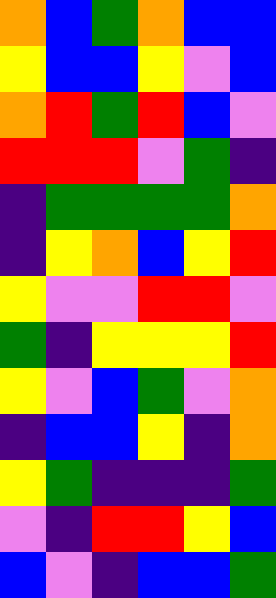[["orange", "blue", "green", "orange", "blue", "blue"], ["yellow", "blue", "blue", "yellow", "violet", "blue"], ["orange", "red", "green", "red", "blue", "violet"], ["red", "red", "red", "violet", "green", "indigo"], ["indigo", "green", "green", "green", "green", "orange"], ["indigo", "yellow", "orange", "blue", "yellow", "red"], ["yellow", "violet", "violet", "red", "red", "violet"], ["green", "indigo", "yellow", "yellow", "yellow", "red"], ["yellow", "violet", "blue", "green", "violet", "orange"], ["indigo", "blue", "blue", "yellow", "indigo", "orange"], ["yellow", "green", "indigo", "indigo", "indigo", "green"], ["violet", "indigo", "red", "red", "yellow", "blue"], ["blue", "violet", "indigo", "blue", "blue", "green"]]